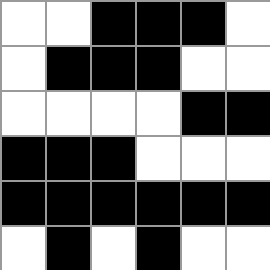[["white", "white", "black", "black", "black", "white"], ["white", "black", "black", "black", "white", "white"], ["white", "white", "white", "white", "black", "black"], ["black", "black", "black", "white", "white", "white"], ["black", "black", "black", "black", "black", "black"], ["white", "black", "white", "black", "white", "white"]]